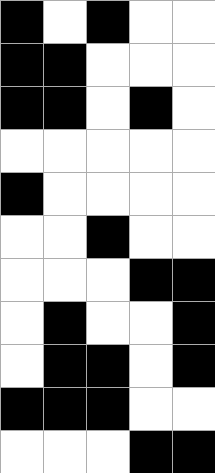[["black", "white", "black", "white", "white"], ["black", "black", "white", "white", "white"], ["black", "black", "white", "black", "white"], ["white", "white", "white", "white", "white"], ["black", "white", "white", "white", "white"], ["white", "white", "black", "white", "white"], ["white", "white", "white", "black", "black"], ["white", "black", "white", "white", "black"], ["white", "black", "black", "white", "black"], ["black", "black", "black", "white", "white"], ["white", "white", "white", "black", "black"]]